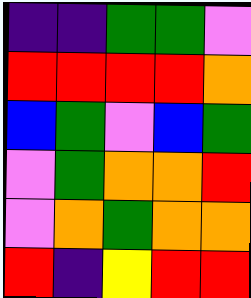[["indigo", "indigo", "green", "green", "violet"], ["red", "red", "red", "red", "orange"], ["blue", "green", "violet", "blue", "green"], ["violet", "green", "orange", "orange", "red"], ["violet", "orange", "green", "orange", "orange"], ["red", "indigo", "yellow", "red", "red"]]